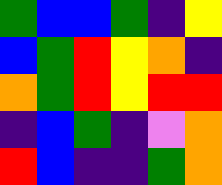[["green", "blue", "blue", "green", "indigo", "yellow"], ["blue", "green", "red", "yellow", "orange", "indigo"], ["orange", "green", "red", "yellow", "red", "red"], ["indigo", "blue", "green", "indigo", "violet", "orange"], ["red", "blue", "indigo", "indigo", "green", "orange"]]